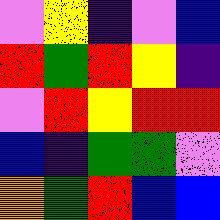[["violet", "yellow", "indigo", "violet", "blue"], ["red", "green", "red", "yellow", "indigo"], ["violet", "red", "yellow", "red", "red"], ["blue", "indigo", "green", "green", "violet"], ["orange", "green", "red", "blue", "blue"]]